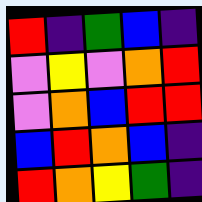[["red", "indigo", "green", "blue", "indigo"], ["violet", "yellow", "violet", "orange", "red"], ["violet", "orange", "blue", "red", "red"], ["blue", "red", "orange", "blue", "indigo"], ["red", "orange", "yellow", "green", "indigo"]]